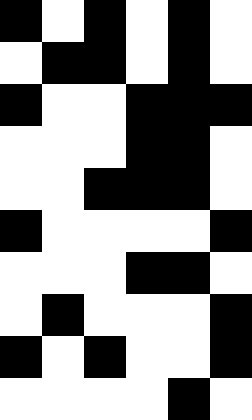[["black", "white", "black", "white", "black", "white"], ["white", "black", "black", "white", "black", "white"], ["black", "white", "white", "black", "black", "black"], ["white", "white", "white", "black", "black", "white"], ["white", "white", "black", "black", "black", "white"], ["black", "white", "white", "white", "white", "black"], ["white", "white", "white", "black", "black", "white"], ["white", "black", "white", "white", "white", "black"], ["black", "white", "black", "white", "white", "black"], ["white", "white", "white", "white", "black", "white"]]